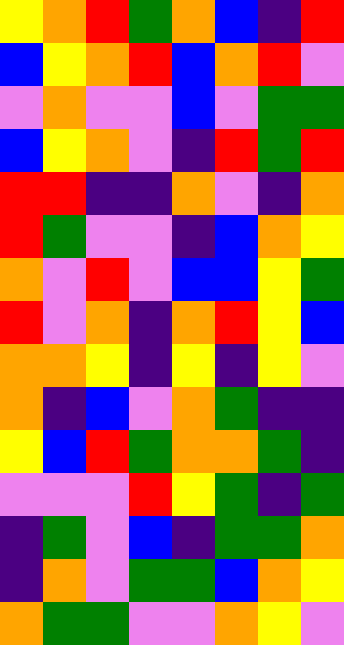[["yellow", "orange", "red", "green", "orange", "blue", "indigo", "red"], ["blue", "yellow", "orange", "red", "blue", "orange", "red", "violet"], ["violet", "orange", "violet", "violet", "blue", "violet", "green", "green"], ["blue", "yellow", "orange", "violet", "indigo", "red", "green", "red"], ["red", "red", "indigo", "indigo", "orange", "violet", "indigo", "orange"], ["red", "green", "violet", "violet", "indigo", "blue", "orange", "yellow"], ["orange", "violet", "red", "violet", "blue", "blue", "yellow", "green"], ["red", "violet", "orange", "indigo", "orange", "red", "yellow", "blue"], ["orange", "orange", "yellow", "indigo", "yellow", "indigo", "yellow", "violet"], ["orange", "indigo", "blue", "violet", "orange", "green", "indigo", "indigo"], ["yellow", "blue", "red", "green", "orange", "orange", "green", "indigo"], ["violet", "violet", "violet", "red", "yellow", "green", "indigo", "green"], ["indigo", "green", "violet", "blue", "indigo", "green", "green", "orange"], ["indigo", "orange", "violet", "green", "green", "blue", "orange", "yellow"], ["orange", "green", "green", "violet", "violet", "orange", "yellow", "violet"]]